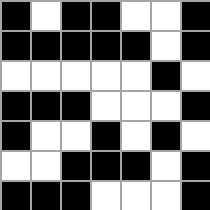[["black", "white", "black", "black", "white", "white", "black"], ["black", "black", "black", "black", "black", "white", "black"], ["white", "white", "white", "white", "white", "black", "white"], ["black", "black", "black", "white", "white", "white", "black"], ["black", "white", "white", "black", "white", "black", "white"], ["white", "white", "black", "black", "black", "white", "black"], ["black", "black", "black", "white", "white", "white", "black"]]